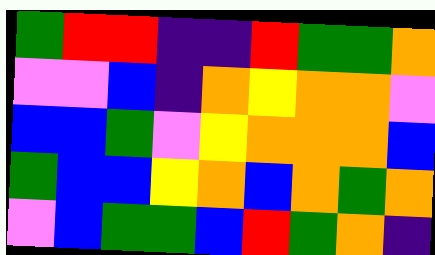[["green", "red", "red", "indigo", "indigo", "red", "green", "green", "orange"], ["violet", "violet", "blue", "indigo", "orange", "yellow", "orange", "orange", "violet"], ["blue", "blue", "green", "violet", "yellow", "orange", "orange", "orange", "blue"], ["green", "blue", "blue", "yellow", "orange", "blue", "orange", "green", "orange"], ["violet", "blue", "green", "green", "blue", "red", "green", "orange", "indigo"]]